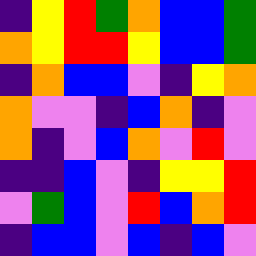[["indigo", "yellow", "red", "green", "orange", "blue", "blue", "green"], ["orange", "yellow", "red", "red", "yellow", "blue", "blue", "green"], ["indigo", "orange", "blue", "blue", "violet", "indigo", "yellow", "orange"], ["orange", "violet", "violet", "indigo", "blue", "orange", "indigo", "violet"], ["orange", "indigo", "violet", "blue", "orange", "violet", "red", "violet"], ["indigo", "indigo", "blue", "violet", "indigo", "yellow", "yellow", "red"], ["violet", "green", "blue", "violet", "red", "blue", "orange", "red"], ["indigo", "blue", "blue", "violet", "blue", "indigo", "blue", "violet"]]